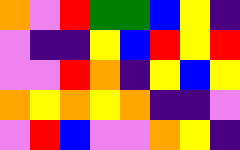[["orange", "violet", "red", "green", "green", "blue", "yellow", "indigo"], ["violet", "indigo", "indigo", "yellow", "blue", "red", "yellow", "red"], ["violet", "violet", "red", "orange", "indigo", "yellow", "blue", "yellow"], ["orange", "yellow", "orange", "yellow", "orange", "indigo", "indigo", "violet"], ["violet", "red", "blue", "violet", "violet", "orange", "yellow", "indigo"]]